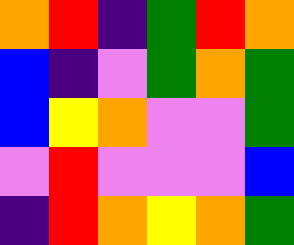[["orange", "red", "indigo", "green", "red", "orange"], ["blue", "indigo", "violet", "green", "orange", "green"], ["blue", "yellow", "orange", "violet", "violet", "green"], ["violet", "red", "violet", "violet", "violet", "blue"], ["indigo", "red", "orange", "yellow", "orange", "green"]]